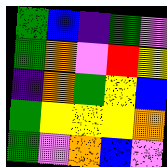[["green", "blue", "indigo", "green", "violet"], ["green", "orange", "violet", "red", "yellow"], ["indigo", "orange", "green", "yellow", "blue"], ["green", "yellow", "yellow", "yellow", "orange"], ["green", "violet", "orange", "blue", "violet"]]